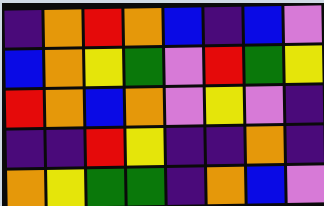[["indigo", "orange", "red", "orange", "blue", "indigo", "blue", "violet"], ["blue", "orange", "yellow", "green", "violet", "red", "green", "yellow"], ["red", "orange", "blue", "orange", "violet", "yellow", "violet", "indigo"], ["indigo", "indigo", "red", "yellow", "indigo", "indigo", "orange", "indigo"], ["orange", "yellow", "green", "green", "indigo", "orange", "blue", "violet"]]